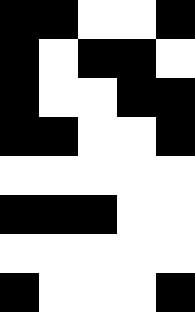[["black", "black", "white", "white", "black"], ["black", "white", "black", "black", "white"], ["black", "white", "white", "black", "black"], ["black", "black", "white", "white", "black"], ["white", "white", "white", "white", "white"], ["black", "black", "black", "white", "white"], ["white", "white", "white", "white", "white"], ["black", "white", "white", "white", "black"]]